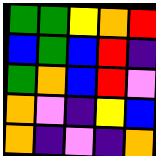[["green", "green", "yellow", "orange", "red"], ["blue", "green", "blue", "red", "indigo"], ["green", "orange", "blue", "red", "violet"], ["orange", "violet", "indigo", "yellow", "blue"], ["orange", "indigo", "violet", "indigo", "orange"]]